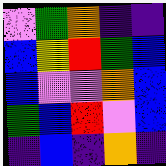[["violet", "green", "orange", "indigo", "indigo"], ["blue", "yellow", "red", "green", "blue"], ["blue", "violet", "violet", "orange", "blue"], ["green", "blue", "red", "violet", "blue"], ["indigo", "blue", "indigo", "orange", "indigo"]]